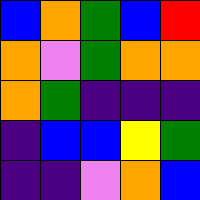[["blue", "orange", "green", "blue", "red"], ["orange", "violet", "green", "orange", "orange"], ["orange", "green", "indigo", "indigo", "indigo"], ["indigo", "blue", "blue", "yellow", "green"], ["indigo", "indigo", "violet", "orange", "blue"]]